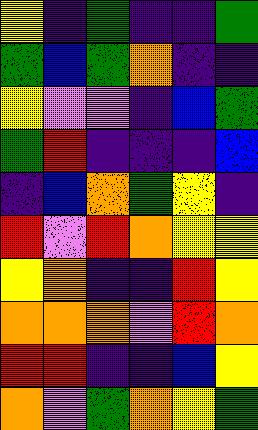[["yellow", "indigo", "green", "indigo", "indigo", "green"], ["green", "blue", "green", "orange", "indigo", "indigo"], ["yellow", "violet", "violet", "indigo", "blue", "green"], ["green", "red", "indigo", "indigo", "indigo", "blue"], ["indigo", "blue", "orange", "green", "yellow", "indigo"], ["red", "violet", "red", "orange", "yellow", "yellow"], ["yellow", "orange", "indigo", "indigo", "red", "yellow"], ["orange", "orange", "orange", "violet", "red", "orange"], ["red", "red", "indigo", "indigo", "blue", "yellow"], ["orange", "violet", "green", "orange", "yellow", "green"]]